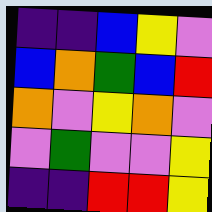[["indigo", "indigo", "blue", "yellow", "violet"], ["blue", "orange", "green", "blue", "red"], ["orange", "violet", "yellow", "orange", "violet"], ["violet", "green", "violet", "violet", "yellow"], ["indigo", "indigo", "red", "red", "yellow"]]